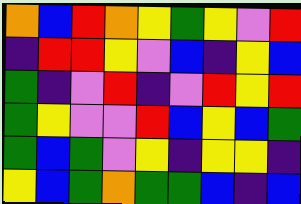[["orange", "blue", "red", "orange", "yellow", "green", "yellow", "violet", "red"], ["indigo", "red", "red", "yellow", "violet", "blue", "indigo", "yellow", "blue"], ["green", "indigo", "violet", "red", "indigo", "violet", "red", "yellow", "red"], ["green", "yellow", "violet", "violet", "red", "blue", "yellow", "blue", "green"], ["green", "blue", "green", "violet", "yellow", "indigo", "yellow", "yellow", "indigo"], ["yellow", "blue", "green", "orange", "green", "green", "blue", "indigo", "blue"]]